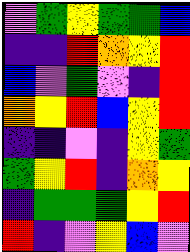[["violet", "green", "yellow", "green", "green", "blue"], ["indigo", "indigo", "red", "orange", "yellow", "red"], ["blue", "violet", "green", "violet", "indigo", "red"], ["orange", "yellow", "red", "blue", "yellow", "red"], ["indigo", "indigo", "violet", "indigo", "yellow", "green"], ["green", "yellow", "red", "indigo", "orange", "yellow"], ["indigo", "green", "green", "green", "yellow", "red"], ["red", "indigo", "violet", "yellow", "blue", "violet"]]